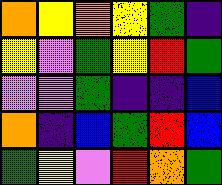[["orange", "yellow", "orange", "yellow", "green", "indigo"], ["yellow", "violet", "green", "yellow", "red", "green"], ["violet", "violet", "green", "indigo", "indigo", "blue"], ["orange", "indigo", "blue", "green", "red", "blue"], ["green", "yellow", "violet", "red", "orange", "green"]]